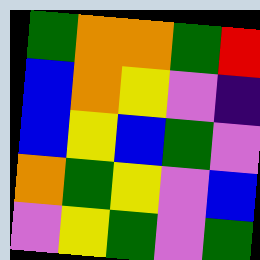[["green", "orange", "orange", "green", "red"], ["blue", "orange", "yellow", "violet", "indigo"], ["blue", "yellow", "blue", "green", "violet"], ["orange", "green", "yellow", "violet", "blue"], ["violet", "yellow", "green", "violet", "green"]]